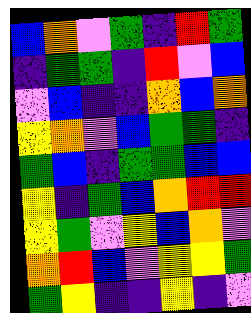[["blue", "orange", "violet", "green", "indigo", "red", "green"], ["indigo", "green", "green", "indigo", "red", "violet", "blue"], ["violet", "blue", "indigo", "indigo", "orange", "blue", "orange"], ["yellow", "orange", "violet", "blue", "green", "green", "indigo"], ["green", "blue", "indigo", "green", "green", "blue", "blue"], ["yellow", "indigo", "green", "blue", "orange", "red", "red"], ["yellow", "green", "violet", "yellow", "blue", "orange", "violet"], ["orange", "red", "blue", "violet", "yellow", "yellow", "green"], ["green", "yellow", "indigo", "indigo", "yellow", "indigo", "violet"]]